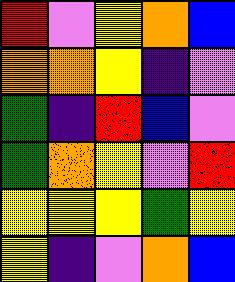[["red", "violet", "yellow", "orange", "blue"], ["orange", "orange", "yellow", "indigo", "violet"], ["green", "indigo", "red", "blue", "violet"], ["green", "orange", "yellow", "violet", "red"], ["yellow", "yellow", "yellow", "green", "yellow"], ["yellow", "indigo", "violet", "orange", "blue"]]